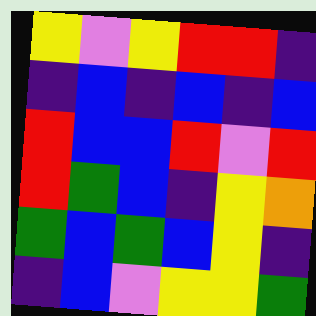[["yellow", "violet", "yellow", "red", "red", "indigo"], ["indigo", "blue", "indigo", "blue", "indigo", "blue"], ["red", "blue", "blue", "red", "violet", "red"], ["red", "green", "blue", "indigo", "yellow", "orange"], ["green", "blue", "green", "blue", "yellow", "indigo"], ["indigo", "blue", "violet", "yellow", "yellow", "green"]]